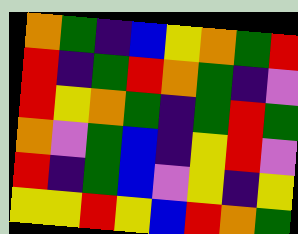[["orange", "green", "indigo", "blue", "yellow", "orange", "green", "red"], ["red", "indigo", "green", "red", "orange", "green", "indigo", "violet"], ["red", "yellow", "orange", "green", "indigo", "green", "red", "green"], ["orange", "violet", "green", "blue", "indigo", "yellow", "red", "violet"], ["red", "indigo", "green", "blue", "violet", "yellow", "indigo", "yellow"], ["yellow", "yellow", "red", "yellow", "blue", "red", "orange", "green"]]